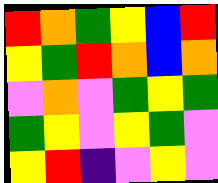[["red", "orange", "green", "yellow", "blue", "red"], ["yellow", "green", "red", "orange", "blue", "orange"], ["violet", "orange", "violet", "green", "yellow", "green"], ["green", "yellow", "violet", "yellow", "green", "violet"], ["yellow", "red", "indigo", "violet", "yellow", "violet"]]